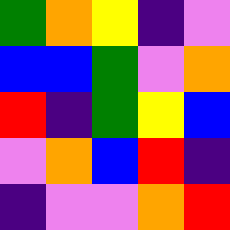[["green", "orange", "yellow", "indigo", "violet"], ["blue", "blue", "green", "violet", "orange"], ["red", "indigo", "green", "yellow", "blue"], ["violet", "orange", "blue", "red", "indigo"], ["indigo", "violet", "violet", "orange", "red"]]